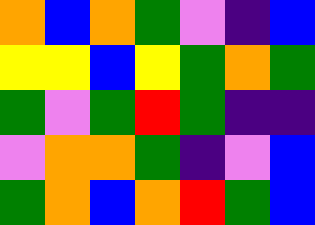[["orange", "blue", "orange", "green", "violet", "indigo", "blue"], ["yellow", "yellow", "blue", "yellow", "green", "orange", "green"], ["green", "violet", "green", "red", "green", "indigo", "indigo"], ["violet", "orange", "orange", "green", "indigo", "violet", "blue"], ["green", "orange", "blue", "orange", "red", "green", "blue"]]